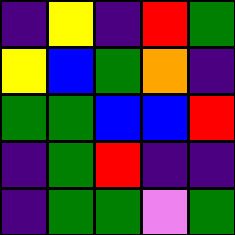[["indigo", "yellow", "indigo", "red", "green"], ["yellow", "blue", "green", "orange", "indigo"], ["green", "green", "blue", "blue", "red"], ["indigo", "green", "red", "indigo", "indigo"], ["indigo", "green", "green", "violet", "green"]]